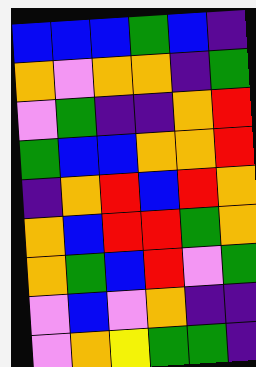[["blue", "blue", "blue", "green", "blue", "indigo"], ["orange", "violet", "orange", "orange", "indigo", "green"], ["violet", "green", "indigo", "indigo", "orange", "red"], ["green", "blue", "blue", "orange", "orange", "red"], ["indigo", "orange", "red", "blue", "red", "orange"], ["orange", "blue", "red", "red", "green", "orange"], ["orange", "green", "blue", "red", "violet", "green"], ["violet", "blue", "violet", "orange", "indigo", "indigo"], ["violet", "orange", "yellow", "green", "green", "indigo"]]